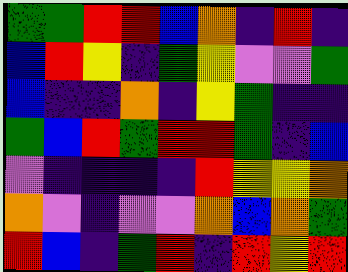[["green", "green", "red", "red", "blue", "orange", "indigo", "red", "indigo"], ["blue", "red", "yellow", "indigo", "green", "yellow", "violet", "violet", "green"], ["blue", "indigo", "indigo", "orange", "indigo", "yellow", "green", "indigo", "indigo"], ["green", "blue", "red", "green", "red", "red", "green", "indigo", "blue"], ["violet", "indigo", "indigo", "indigo", "indigo", "red", "yellow", "yellow", "orange"], ["orange", "violet", "indigo", "violet", "violet", "orange", "blue", "orange", "green"], ["red", "blue", "indigo", "green", "red", "indigo", "red", "yellow", "red"]]